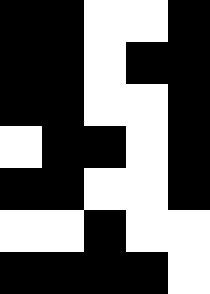[["black", "black", "white", "white", "black"], ["black", "black", "white", "black", "black"], ["black", "black", "white", "white", "black"], ["white", "black", "black", "white", "black"], ["black", "black", "white", "white", "black"], ["white", "white", "black", "white", "white"], ["black", "black", "black", "black", "white"]]